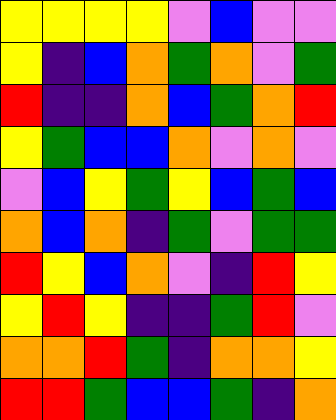[["yellow", "yellow", "yellow", "yellow", "violet", "blue", "violet", "violet"], ["yellow", "indigo", "blue", "orange", "green", "orange", "violet", "green"], ["red", "indigo", "indigo", "orange", "blue", "green", "orange", "red"], ["yellow", "green", "blue", "blue", "orange", "violet", "orange", "violet"], ["violet", "blue", "yellow", "green", "yellow", "blue", "green", "blue"], ["orange", "blue", "orange", "indigo", "green", "violet", "green", "green"], ["red", "yellow", "blue", "orange", "violet", "indigo", "red", "yellow"], ["yellow", "red", "yellow", "indigo", "indigo", "green", "red", "violet"], ["orange", "orange", "red", "green", "indigo", "orange", "orange", "yellow"], ["red", "red", "green", "blue", "blue", "green", "indigo", "orange"]]